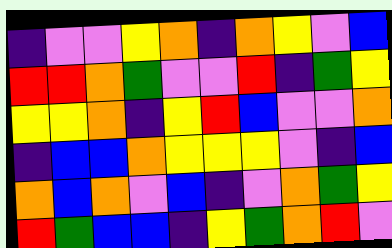[["indigo", "violet", "violet", "yellow", "orange", "indigo", "orange", "yellow", "violet", "blue"], ["red", "red", "orange", "green", "violet", "violet", "red", "indigo", "green", "yellow"], ["yellow", "yellow", "orange", "indigo", "yellow", "red", "blue", "violet", "violet", "orange"], ["indigo", "blue", "blue", "orange", "yellow", "yellow", "yellow", "violet", "indigo", "blue"], ["orange", "blue", "orange", "violet", "blue", "indigo", "violet", "orange", "green", "yellow"], ["red", "green", "blue", "blue", "indigo", "yellow", "green", "orange", "red", "violet"]]